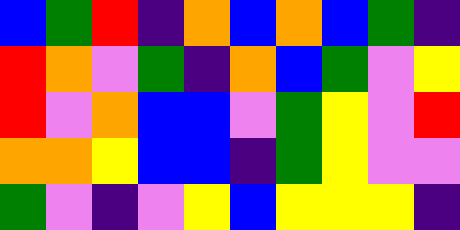[["blue", "green", "red", "indigo", "orange", "blue", "orange", "blue", "green", "indigo"], ["red", "orange", "violet", "green", "indigo", "orange", "blue", "green", "violet", "yellow"], ["red", "violet", "orange", "blue", "blue", "violet", "green", "yellow", "violet", "red"], ["orange", "orange", "yellow", "blue", "blue", "indigo", "green", "yellow", "violet", "violet"], ["green", "violet", "indigo", "violet", "yellow", "blue", "yellow", "yellow", "yellow", "indigo"]]